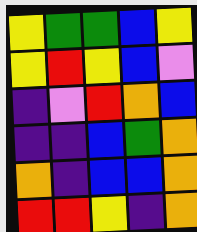[["yellow", "green", "green", "blue", "yellow"], ["yellow", "red", "yellow", "blue", "violet"], ["indigo", "violet", "red", "orange", "blue"], ["indigo", "indigo", "blue", "green", "orange"], ["orange", "indigo", "blue", "blue", "orange"], ["red", "red", "yellow", "indigo", "orange"]]